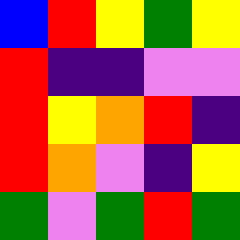[["blue", "red", "yellow", "green", "yellow"], ["red", "indigo", "indigo", "violet", "violet"], ["red", "yellow", "orange", "red", "indigo"], ["red", "orange", "violet", "indigo", "yellow"], ["green", "violet", "green", "red", "green"]]